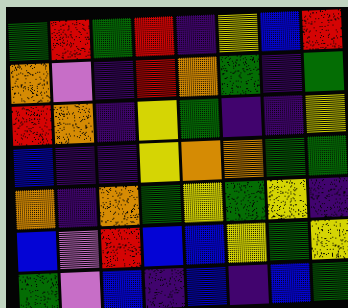[["green", "red", "green", "red", "indigo", "yellow", "blue", "red"], ["orange", "violet", "indigo", "red", "orange", "green", "indigo", "green"], ["red", "orange", "indigo", "yellow", "green", "indigo", "indigo", "yellow"], ["blue", "indigo", "indigo", "yellow", "orange", "orange", "green", "green"], ["orange", "indigo", "orange", "green", "yellow", "green", "yellow", "indigo"], ["blue", "violet", "red", "blue", "blue", "yellow", "green", "yellow"], ["green", "violet", "blue", "indigo", "blue", "indigo", "blue", "green"]]